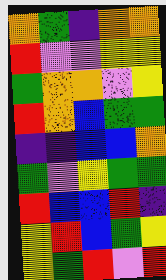[["orange", "green", "indigo", "orange", "orange"], ["red", "violet", "violet", "yellow", "yellow"], ["green", "orange", "orange", "violet", "yellow"], ["red", "orange", "blue", "green", "green"], ["indigo", "indigo", "blue", "blue", "orange"], ["green", "violet", "yellow", "green", "green"], ["red", "blue", "blue", "red", "indigo"], ["yellow", "red", "blue", "green", "yellow"], ["yellow", "green", "red", "violet", "red"]]